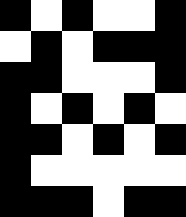[["black", "white", "black", "white", "white", "black"], ["white", "black", "white", "black", "black", "black"], ["black", "black", "white", "white", "white", "black"], ["black", "white", "black", "white", "black", "white"], ["black", "black", "white", "black", "white", "black"], ["black", "white", "white", "white", "white", "white"], ["black", "black", "black", "white", "black", "black"]]